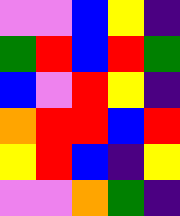[["violet", "violet", "blue", "yellow", "indigo"], ["green", "red", "blue", "red", "green"], ["blue", "violet", "red", "yellow", "indigo"], ["orange", "red", "red", "blue", "red"], ["yellow", "red", "blue", "indigo", "yellow"], ["violet", "violet", "orange", "green", "indigo"]]